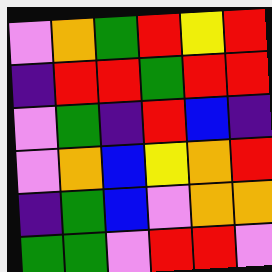[["violet", "orange", "green", "red", "yellow", "red"], ["indigo", "red", "red", "green", "red", "red"], ["violet", "green", "indigo", "red", "blue", "indigo"], ["violet", "orange", "blue", "yellow", "orange", "red"], ["indigo", "green", "blue", "violet", "orange", "orange"], ["green", "green", "violet", "red", "red", "violet"]]